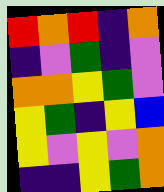[["red", "orange", "red", "indigo", "orange"], ["indigo", "violet", "green", "indigo", "violet"], ["orange", "orange", "yellow", "green", "violet"], ["yellow", "green", "indigo", "yellow", "blue"], ["yellow", "violet", "yellow", "violet", "orange"], ["indigo", "indigo", "yellow", "green", "orange"]]